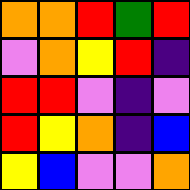[["orange", "orange", "red", "green", "red"], ["violet", "orange", "yellow", "red", "indigo"], ["red", "red", "violet", "indigo", "violet"], ["red", "yellow", "orange", "indigo", "blue"], ["yellow", "blue", "violet", "violet", "orange"]]